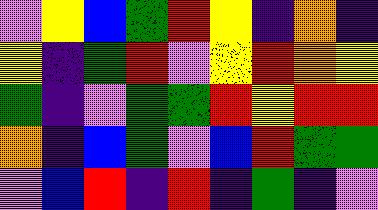[["violet", "yellow", "blue", "green", "red", "yellow", "indigo", "orange", "indigo"], ["yellow", "indigo", "green", "red", "violet", "yellow", "red", "orange", "yellow"], ["green", "indigo", "violet", "green", "green", "red", "yellow", "red", "red"], ["orange", "indigo", "blue", "green", "violet", "blue", "red", "green", "green"], ["violet", "blue", "red", "indigo", "red", "indigo", "green", "indigo", "violet"]]